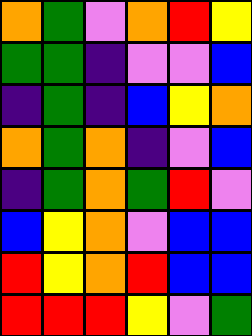[["orange", "green", "violet", "orange", "red", "yellow"], ["green", "green", "indigo", "violet", "violet", "blue"], ["indigo", "green", "indigo", "blue", "yellow", "orange"], ["orange", "green", "orange", "indigo", "violet", "blue"], ["indigo", "green", "orange", "green", "red", "violet"], ["blue", "yellow", "orange", "violet", "blue", "blue"], ["red", "yellow", "orange", "red", "blue", "blue"], ["red", "red", "red", "yellow", "violet", "green"]]